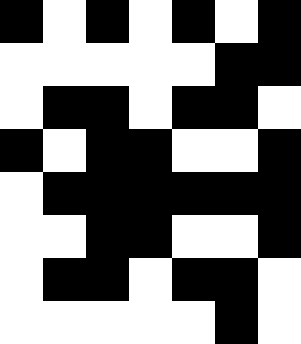[["black", "white", "black", "white", "black", "white", "black"], ["white", "white", "white", "white", "white", "black", "black"], ["white", "black", "black", "white", "black", "black", "white"], ["black", "white", "black", "black", "white", "white", "black"], ["white", "black", "black", "black", "black", "black", "black"], ["white", "white", "black", "black", "white", "white", "black"], ["white", "black", "black", "white", "black", "black", "white"], ["white", "white", "white", "white", "white", "black", "white"]]